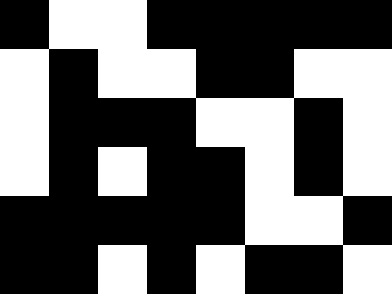[["black", "white", "white", "black", "black", "black", "black", "black"], ["white", "black", "white", "white", "black", "black", "white", "white"], ["white", "black", "black", "black", "white", "white", "black", "white"], ["white", "black", "white", "black", "black", "white", "black", "white"], ["black", "black", "black", "black", "black", "white", "white", "black"], ["black", "black", "white", "black", "white", "black", "black", "white"]]